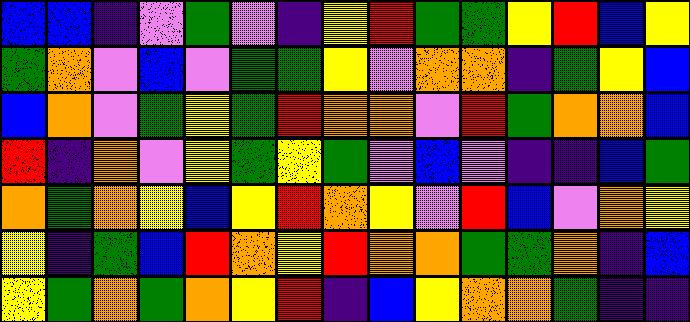[["blue", "blue", "indigo", "violet", "green", "violet", "indigo", "yellow", "red", "green", "green", "yellow", "red", "blue", "yellow"], ["green", "orange", "violet", "blue", "violet", "green", "green", "yellow", "violet", "orange", "orange", "indigo", "green", "yellow", "blue"], ["blue", "orange", "violet", "green", "yellow", "green", "red", "orange", "orange", "violet", "red", "green", "orange", "orange", "blue"], ["red", "indigo", "orange", "violet", "yellow", "green", "yellow", "green", "violet", "blue", "violet", "indigo", "indigo", "blue", "green"], ["orange", "green", "orange", "yellow", "blue", "yellow", "red", "orange", "yellow", "violet", "red", "blue", "violet", "orange", "yellow"], ["yellow", "indigo", "green", "blue", "red", "orange", "yellow", "red", "orange", "orange", "green", "green", "orange", "indigo", "blue"], ["yellow", "green", "orange", "green", "orange", "yellow", "red", "indigo", "blue", "yellow", "orange", "orange", "green", "indigo", "indigo"]]